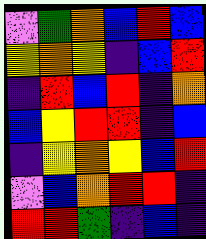[["violet", "green", "orange", "blue", "red", "blue"], ["yellow", "orange", "yellow", "indigo", "blue", "red"], ["indigo", "red", "blue", "red", "indigo", "orange"], ["blue", "yellow", "red", "red", "indigo", "blue"], ["indigo", "yellow", "orange", "yellow", "blue", "red"], ["violet", "blue", "orange", "red", "red", "indigo"], ["red", "red", "green", "indigo", "blue", "indigo"]]